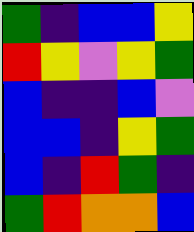[["green", "indigo", "blue", "blue", "yellow"], ["red", "yellow", "violet", "yellow", "green"], ["blue", "indigo", "indigo", "blue", "violet"], ["blue", "blue", "indigo", "yellow", "green"], ["blue", "indigo", "red", "green", "indigo"], ["green", "red", "orange", "orange", "blue"]]